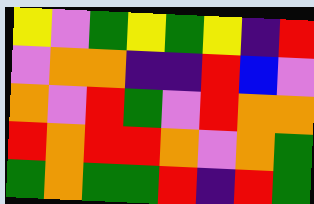[["yellow", "violet", "green", "yellow", "green", "yellow", "indigo", "red"], ["violet", "orange", "orange", "indigo", "indigo", "red", "blue", "violet"], ["orange", "violet", "red", "green", "violet", "red", "orange", "orange"], ["red", "orange", "red", "red", "orange", "violet", "orange", "green"], ["green", "orange", "green", "green", "red", "indigo", "red", "green"]]